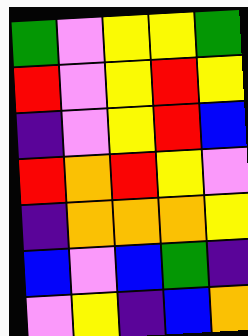[["green", "violet", "yellow", "yellow", "green"], ["red", "violet", "yellow", "red", "yellow"], ["indigo", "violet", "yellow", "red", "blue"], ["red", "orange", "red", "yellow", "violet"], ["indigo", "orange", "orange", "orange", "yellow"], ["blue", "violet", "blue", "green", "indigo"], ["violet", "yellow", "indigo", "blue", "orange"]]